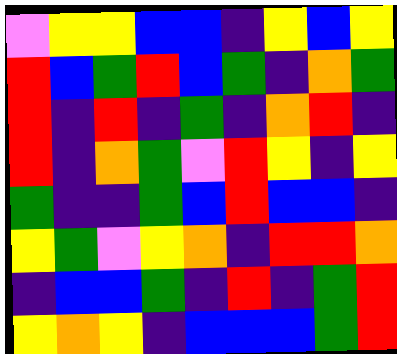[["violet", "yellow", "yellow", "blue", "blue", "indigo", "yellow", "blue", "yellow"], ["red", "blue", "green", "red", "blue", "green", "indigo", "orange", "green"], ["red", "indigo", "red", "indigo", "green", "indigo", "orange", "red", "indigo"], ["red", "indigo", "orange", "green", "violet", "red", "yellow", "indigo", "yellow"], ["green", "indigo", "indigo", "green", "blue", "red", "blue", "blue", "indigo"], ["yellow", "green", "violet", "yellow", "orange", "indigo", "red", "red", "orange"], ["indigo", "blue", "blue", "green", "indigo", "red", "indigo", "green", "red"], ["yellow", "orange", "yellow", "indigo", "blue", "blue", "blue", "green", "red"]]